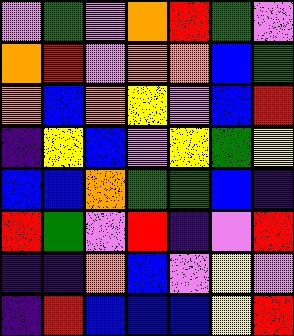[["violet", "green", "violet", "orange", "red", "green", "violet"], ["orange", "red", "violet", "orange", "orange", "blue", "green"], ["orange", "blue", "orange", "yellow", "violet", "blue", "red"], ["indigo", "yellow", "blue", "violet", "yellow", "green", "yellow"], ["blue", "blue", "orange", "green", "green", "blue", "indigo"], ["red", "green", "violet", "red", "indigo", "violet", "red"], ["indigo", "indigo", "orange", "blue", "violet", "yellow", "violet"], ["indigo", "red", "blue", "blue", "blue", "yellow", "red"]]